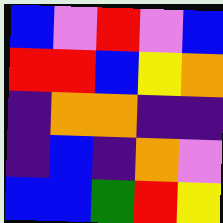[["blue", "violet", "red", "violet", "blue"], ["red", "red", "blue", "yellow", "orange"], ["indigo", "orange", "orange", "indigo", "indigo"], ["indigo", "blue", "indigo", "orange", "violet"], ["blue", "blue", "green", "red", "yellow"]]